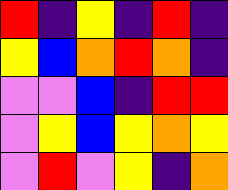[["red", "indigo", "yellow", "indigo", "red", "indigo"], ["yellow", "blue", "orange", "red", "orange", "indigo"], ["violet", "violet", "blue", "indigo", "red", "red"], ["violet", "yellow", "blue", "yellow", "orange", "yellow"], ["violet", "red", "violet", "yellow", "indigo", "orange"]]